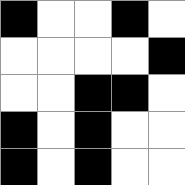[["black", "white", "white", "black", "white"], ["white", "white", "white", "white", "black"], ["white", "white", "black", "black", "white"], ["black", "white", "black", "white", "white"], ["black", "white", "black", "white", "white"]]